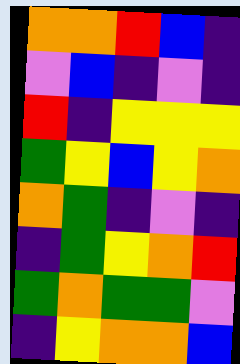[["orange", "orange", "red", "blue", "indigo"], ["violet", "blue", "indigo", "violet", "indigo"], ["red", "indigo", "yellow", "yellow", "yellow"], ["green", "yellow", "blue", "yellow", "orange"], ["orange", "green", "indigo", "violet", "indigo"], ["indigo", "green", "yellow", "orange", "red"], ["green", "orange", "green", "green", "violet"], ["indigo", "yellow", "orange", "orange", "blue"]]